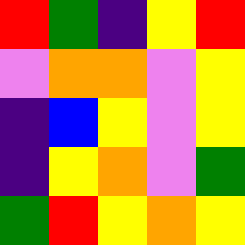[["red", "green", "indigo", "yellow", "red"], ["violet", "orange", "orange", "violet", "yellow"], ["indigo", "blue", "yellow", "violet", "yellow"], ["indigo", "yellow", "orange", "violet", "green"], ["green", "red", "yellow", "orange", "yellow"]]